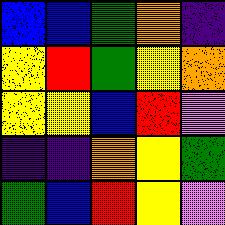[["blue", "blue", "green", "orange", "indigo"], ["yellow", "red", "green", "yellow", "orange"], ["yellow", "yellow", "blue", "red", "violet"], ["indigo", "indigo", "orange", "yellow", "green"], ["green", "blue", "red", "yellow", "violet"]]